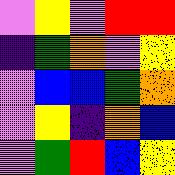[["violet", "yellow", "violet", "red", "red"], ["indigo", "green", "orange", "violet", "yellow"], ["violet", "blue", "blue", "green", "orange"], ["violet", "yellow", "indigo", "orange", "blue"], ["violet", "green", "red", "blue", "yellow"]]